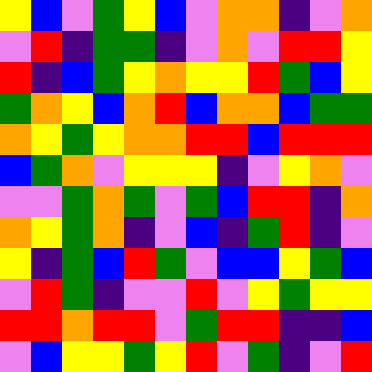[["yellow", "blue", "violet", "green", "yellow", "blue", "violet", "orange", "orange", "indigo", "violet", "orange"], ["violet", "red", "indigo", "green", "green", "indigo", "violet", "orange", "violet", "red", "red", "yellow"], ["red", "indigo", "blue", "green", "yellow", "orange", "yellow", "yellow", "red", "green", "blue", "yellow"], ["green", "orange", "yellow", "blue", "orange", "red", "blue", "orange", "orange", "blue", "green", "green"], ["orange", "yellow", "green", "yellow", "orange", "orange", "red", "red", "blue", "red", "red", "red"], ["blue", "green", "orange", "violet", "yellow", "yellow", "yellow", "indigo", "violet", "yellow", "orange", "violet"], ["violet", "violet", "green", "orange", "green", "violet", "green", "blue", "red", "red", "indigo", "orange"], ["orange", "yellow", "green", "orange", "indigo", "violet", "blue", "indigo", "green", "red", "indigo", "violet"], ["yellow", "indigo", "green", "blue", "red", "green", "violet", "blue", "blue", "yellow", "green", "blue"], ["violet", "red", "green", "indigo", "violet", "violet", "red", "violet", "yellow", "green", "yellow", "yellow"], ["red", "red", "orange", "red", "red", "violet", "green", "red", "red", "indigo", "indigo", "blue"], ["violet", "blue", "yellow", "yellow", "green", "yellow", "red", "violet", "green", "indigo", "violet", "red"]]